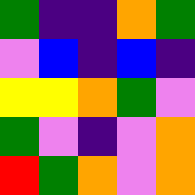[["green", "indigo", "indigo", "orange", "green"], ["violet", "blue", "indigo", "blue", "indigo"], ["yellow", "yellow", "orange", "green", "violet"], ["green", "violet", "indigo", "violet", "orange"], ["red", "green", "orange", "violet", "orange"]]